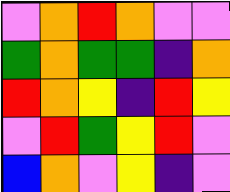[["violet", "orange", "red", "orange", "violet", "violet"], ["green", "orange", "green", "green", "indigo", "orange"], ["red", "orange", "yellow", "indigo", "red", "yellow"], ["violet", "red", "green", "yellow", "red", "violet"], ["blue", "orange", "violet", "yellow", "indigo", "violet"]]